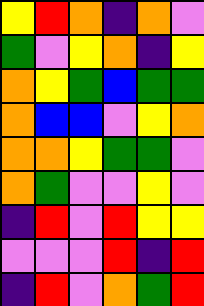[["yellow", "red", "orange", "indigo", "orange", "violet"], ["green", "violet", "yellow", "orange", "indigo", "yellow"], ["orange", "yellow", "green", "blue", "green", "green"], ["orange", "blue", "blue", "violet", "yellow", "orange"], ["orange", "orange", "yellow", "green", "green", "violet"], ["orange", "green", "violet", "violet", "yellow", "violet"], ["indigo", "red", "violet", "red", "yellow", "yellow"], ["violet", "violet", "violet", "red", "indigo", "red"], ["indigo", "red", "violet", "orange", "green", "red"]]